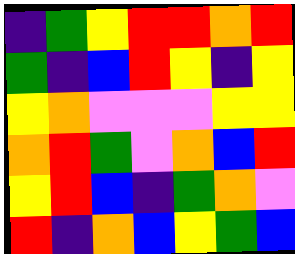[["indigo", "green", "yellow", "red", "red", "orange", "red"], ["green", "indigo", "blue", "red", "yellow", "indigo", "yellow"], ["yellow", "orange", "violet", "violet", "violet", "yellow", "yellow"], ["orange", "red", "green", "violet", "orange", "blue", "red"], ["yellow", "red", "blue", "indigo", "green", "orange", "violet"], ["red", "indigo", "orange", "blue", "yellow", "green", "blue"]]